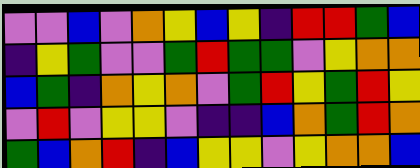[["violet", "violet", "blue", "violet", "orange", "yellow", "blue", "yellow", "indigo", "red", "red", "green", "blue"], ["indigo", "yellow", "green", "violet", "violet", "green", "red", "green", "green", "violet", "yellow", "orange", "orange"], ["blue", "green", "indigo", "orange", "yellow", "orange", "violet", "green", "red", "yellow", "green", "red", "yellow"], ["violet", "red", "violet", "yellow", "yellow", "violet", "indigo", "indigo", "blue", "orange", "green", "red", "orange"], ["green", "blue", "orange", "red", "indigo", "blue", "yellow", "yellow", "violet", "yellow", "orange", "orange", "blue"]]